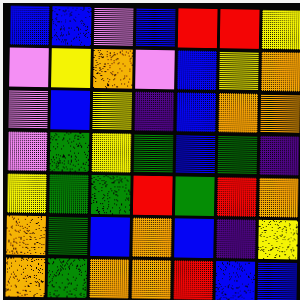[["blue", "blue", "violet", "blue", "red", "red", "yellow"], ["violet", "yellow", "orange", "violet", "blue", "yellow", "orange"], ["violet", "blue", "yellow", "indigo", "blue", "orange", "orange"], ["violet", "green", "yellow", "green", "blue", "green", "indigo"], ["yellow", "green", "green", "red", "green", "red", "orange"], ["orange", "green", "blue", "orange", "blue", "indigo", "yellow"], ["orange", "green", "orange", "orange", "red", "blue", "blue"]]